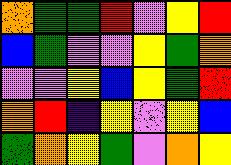[["orange", "green", "green", "red", "violet", "yellow", "red"], ["blue", "green", "violet", "violet", "yellow", "green", "orange"], ["violet", "violet", "yellow", "blue", "yellow", "green", "red"], ["orange", "red", "indigo", "yellow", "violet", "yellow", "blue"], ["green", "orange", "yellow", "green", "violet", "orange", "yellow"]]